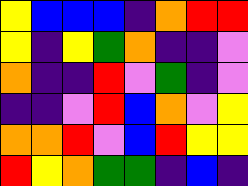[["yellow", "blue", "blue", "blue", "indigo", "orange", "red", "red"], ["yellow", "indigo", "yellow", "green", "orange", "indigo", "indigo", "violet"], ["orange", "indigo", "indigo", "red", "violet", "green", "indigo", "violet"], ["indigo", "indigo", "violet", "red", "blue", "orange", "violet", "yellow"], ["orange", "orange", "red", "violet", "blue", "red", "yellow", "yellow"], ["red", "yellow", "orange", "green", "green", "indigo", "blue", "indigo"]]